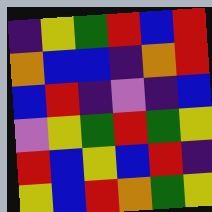[["indigo", "yellow", "green", "red", "blue", "red"], ["orange", "blue", "blue", "indigo", "orange", "red"], ["blue", "red", "indigo", "violet", "indigo", "blue"], ["violet", "yellow", "green", "red", "green", "yellow"], ["red", "blue", "yellow", "blue", "red", "indigo"], ["yellow", "blue", "red", "orange", "green", "yellow"]]